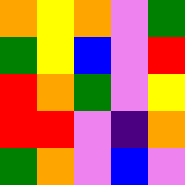[["orange", "yellow", "orange", "violet", "green"], ["green", "yellow", "blue", "violet", "red"], ["red", "orange", "green", "violet", "yellow"], ["red", "red", "violet", "indigo", "orange"], ["green", "orange", "violet", "blue", "violet"]]